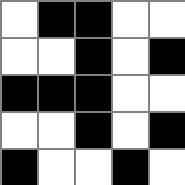[["white", "black", "black", "white", "white"], ["white", "white", "black", "white", "black"], ["black", "black", "black", "white", "white"], ["white", "white", "black", "white", "black"], ["black", "white", "white", "black", "white"]]